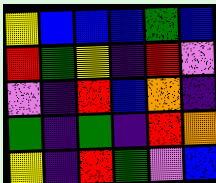[["yellow", "blue", "blue", "blue", "green", "blue"], ["red", "green", "yellow", "indigo", "red", "violet"], ["violet", "indigo", "red", "blue", "orange", "indigo"], ["green", "indigo", "green", "indigo", "red", "orange"], ["yellow", "indigo", "red", "green", "violet", "blue"]]